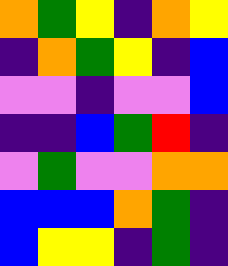[["orange", "green", "yellow", "indigo", "orange", "yellow"], ["indigo", "orange", "green", "yellow", "indigo", "blue"], ["violet", "violet", "indigo", "violet", "violet", "blue"], ["indigo", "indigo", "blue", "green", "red", "indigo"], ["violet", "green", "violet", "violet", "orange", "orange"], ["blue", "blue", "blue", "orange", "green", "indigo"], ["blue", "yellow", "yellow", "indigo", "green", "indigo"]]